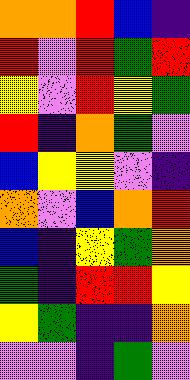[["orange", "orange", "red", "blue", "indigo"], ["red", "violet", "red", "green", "red"], ["yellow", "violet", "red", "yellow", "green"], ["red", "indigo", "orange", "green", "violet"], ["blue", "yellow", "yellow", "violet", "indigo"], ["orange", "violet", "blue", "orange", "red"], ["blue", "indigo", "yellow", "green", "orange"], ["green", "indigo", "red", "red", "yellow"], ["yellow", "green", "indigo", "indigo", "orange"], ["violet", "violet", "indigo", "green", "violet"]]